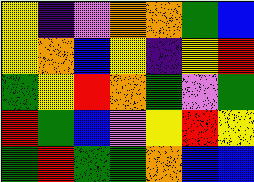[["yellow", "indigo", "violet", "orange", "orange", "green", "blue"], ["yellow", "orange", "blue", "yellow", "indigo", "yellow", "red"], ["green", "yellow", "red", "orange", "green", "violet", "green"], ["red", "green", "blue", "violet", "yellow", "red", "yellow"], ["green", "red", "green", "green", "orange", "blue", "blue"]]